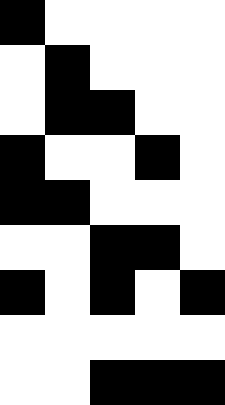[["black", "white", "white", "white", "white"], ["white", "black", "white", "white", "white"], ["white", "black", "black", "white", "white"], ["black", "white", "white", "black", "white"], ["black", "black", "white", "white", "white"], ["white", "white", "black", "black", "white"], ["black", "white", "black", "white", "black"], ["white", "white", "white", "white", "white"], ["white", "white", "black", "black", "black"]]